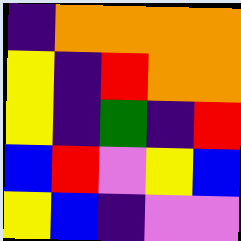[["indigo", "orange", "orange", "orange", "orange"], ["yellow", "indigo", "red", "orange", "orange"], ["yellow", "indigo", "green", "indigo", "red"], ["blue", "red", "violet", "yellow", "blue"], ["yellow", "blue", "indigo", "violet", "violet"]]